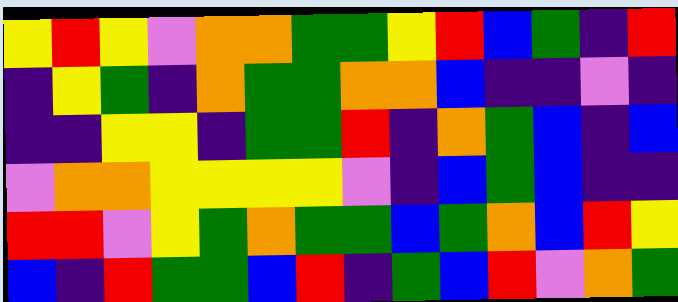[["yellow", "red", "yellow", "violet", "orange", "orange", "green", "green", "yellow", "red", "blue", "green", "indigo", "red"], ["indigo", "yellow", "green", "indigo", "orange", "green", "green", "orange", "orange", "blue", "indigo", "indigo", "violet", "indigo"], ["indigo", "indigo", "yellow", "yellow", "indigo", "green", "green", "red", "indigo", "orange", "green", "blue", "indigo", "blue"], ["violet", "orange", "orange", "yellow", "yellow", "yellow", "yellow", "violet", "indigo", "blue", "green", "blue", "indigo", "indigo"], ["red", "red", "violet", "yellow", "green", "orange", "green", "green", "blue", "green", "orange", "blue", "red", "yellow"], ["blue", "indigo", "red", "green", "green", "blue", "red", "indigo", "green", "blue", "red", "violet", "orange", "green"]]